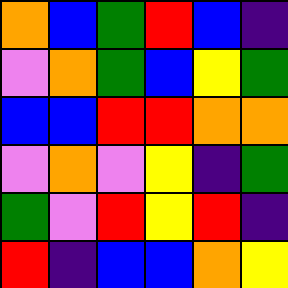[["orange", "blue", "green", "red", "blue", "indigo"], ["violet", "orange", "green", "blue", "yellow", "green"], ["blue", "blue", "red", "red", "orange", "orange"], ["violet", "orange", "violet", "yellow", "indigo", "green"], ["green", "violet", "red", "yellow", "red", "indigo"], ["red", "indigo", "blue", "blue", "orange", "yellow"]]